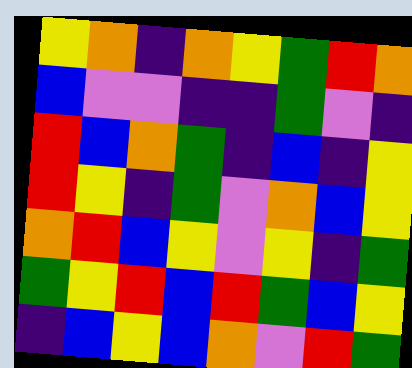[["yellow", "orange", "indigo", "orange", "yellow", "green", "red", "orange"], ["blue", "violet", "violet", "indigo", "indigo", "green", "violet", "indigo"], ["red", "blue", "orange", "green", "indigo", "blue", "indigo", "yellow"], ["red", "yellow", "indigo", "green", "violet", "orange", "blue", "yellow"], ["orange", "red", "blue", "yellow", "violet", "yellow", "indigo", "green"], ["green", "yellow", "red", "blue", "red", "green", "blue", "yellow"], ["indigo", "blue", "yellow", "blue", "orange", "violet", "red", "green"]]